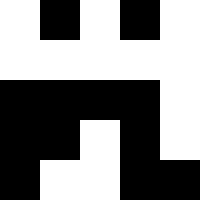[["white", "black", "white", "black", "white"], ["white", "white", "white", "white", "white"], ["black", "black", "black", "black", "white"], ["black", "black", "white", "black", "white"], ["black", "white", "white", "black", "black"]]